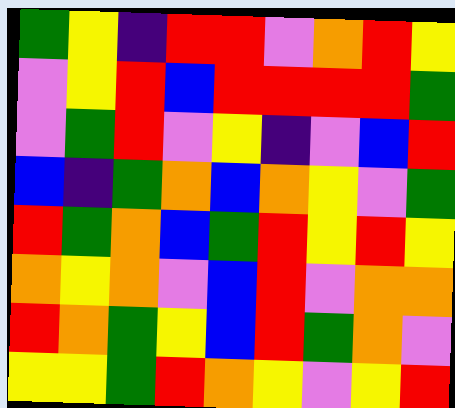[["green", "yellow", "indigo", "red", "red", "violet", "orange", "red", "yellow"], ["violet", "yellow", "red", "blue", "red", "red", "red", "red", "green"], ["violet", "green", "red", "violet", "yellow", "indigo", "violet", "blue", "red"], ["blue", "indigo", "green", "orange", "blue", "orange", "yellow", "violet", "green"], ["red", "green", "orange", "blue", "green", "red", "yellow", "red", "yellow"], ["orange", "yellow", "orange", "violet", "blue", "red", "violet", "orange", "orange"], ["red", "orange", "green", "yellow", "blue", "red", "green", "orange", "violet"], ["yellow", "yellow", "green", "red", "orange", "yellow", "violet", "yellow", "red"]]